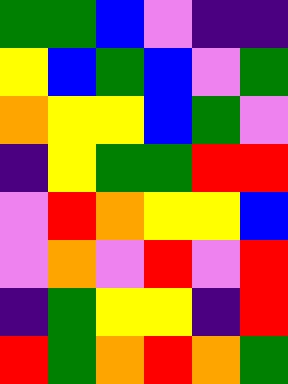[["green", "green", "blue", "violet", "indigo", "indigo"], ["yellow", "blue", "green", "blue", "violet", "green"], ["orange", "yellow", "yellow", "blue", "green", "violet"], ["indigo", "yellow", "green", "green", "red", "red"], ["violet", "red", "orange", "yellow", "yellow", "blue"], ["violet", "orange", "violet", "red", "violet", "red"], ["indigo", "green", "yellow", "yellow", "indigo", "red"], ["red", "green", "orange", "red", "orange", "green"]]